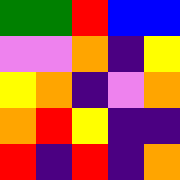[["green", "green", "red", "blue", "blue"], ["violet", "violet", "orange", "indigo", "yellow"], ["yellow", "orange", "indigo", "violet", "orange"], ["orange", "red", "yellow", "indigo", "indigo"], ["red", "indigo", "red", "indigo", "orange"]]